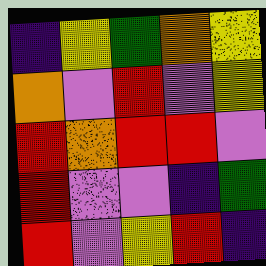[["indigo", "yellow", "green", "orange", "yellow"], ["orange", "violet", "red", "violet", "yellow"], ["red", "orange", "red", "red", "violet"], ["red", "violet", "violet", "indigo", "green"], ["red", "violet", "yellow", "red", "indigo"]]